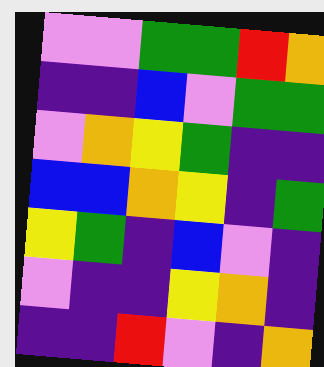[["violet", "violet", "green", "green", "red", "orange"], ["indigo", "indigo", "blue", "violet", "green", "green"], ["violet", "orange", "yellow", "green", "indigo", "indigo"], ["blue", "blue", "orange", "yellow", "indigo", "green"], ["yellow", "green", "indigo", "blue", "violet", "indigo"], ["violet", "indigo", "indigo", "yellow", "orange", "indigo"], ["indigo", "indigo", "red", "violet", "indigo", "orange"]]